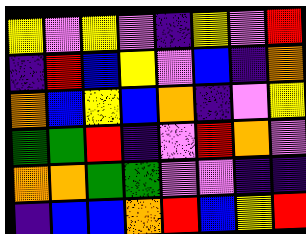[["yellow", "violet", "yellow", "violet", "indigo", "yellow", "violet", "red"], ["indigo", "red", "blue", "yellow", "violet", "blue", "indigo", "orange"], ["orange", "blue", "yellow", "blue", "orange", "indigo", "violet", "yellow"], ["green", "green", "red", "indigo", "violet", "red", "orange", "violet"], ["orange", "orange", "green", "green", "violet", "violet", "indigo", "indigo"], ["indigo", "blue", "blue", "orange", "red", "blue", "yellow", "red"]]